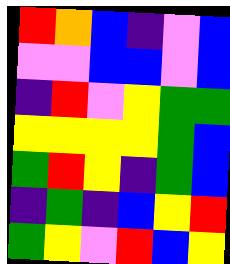[["red", "orange", "blue", "indigo", "violet", "blue"], ["violet", "violet", "blue", "blue", "violet", "blue"], ["indigo", "red", "violet", "yellow", "green", "green"], ["yellow", "yellow", "yellow", "yellow", "green", "blue"], ["green", "red", "yellow", "indigo", "green", "blue"], ["indigo", "green", "indigo", "blue", "yellow", "red"], ["green", "yellow", "violet", "red", "blue", "yellow"]]